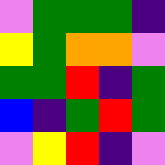[["violet", "green", "green", "green", "indigo"], ["yellow", "green", "orange", "orange", "violet"], ["green", "green", "red", "indigo", "green"], ["blue", "indigo", "green", "red", "green"], ["violet", "yellow", "red", "indigo", "violet"]]